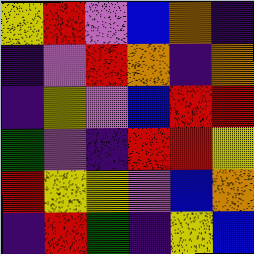[["yellow", "red", "violet", "blue", "orange", "indigo"], ["indigo", "violet", "red", "orange", "indigo", "orange"], ["indigo", "yellow", "violet", "blue", "red", "red"], ["green", "violet", "indigo", "red", "red", "yellow"], ["red", "yellow", "yellow", "violet", "blue", "orange"], ["indigo", "red", "green", "indigo", "yellow", "blue"]]